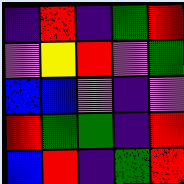[["indigo", "red", "indigo", "green", "red"], ["violet", "yellow", "red", "violet", "green"], ["blue", "blue", "violet", "indigo", "violet"], ["red", "green", "green", "indigo", "red"], ["blue", "red", "indigo", "green", "red"]]